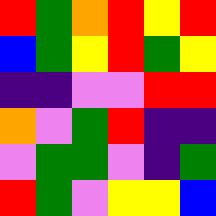[["red", "green", "orange", "red", "yellow", "red"], ["blue", "green", "yellow", "red", "green", "yellow"], ["indigo", "indigo", "violet", "violet", "red", "red"], ["orange", "violet", "green", "red", "indigo", "indigo"], ["violet", "green", "green", "violet", "indigo", "green"], ["red", "green", "violet", "yellow", "yellow", "blue"]]